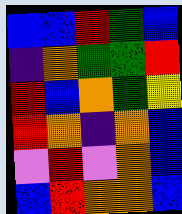[["blue", "blue", "red", "green", "blue"], ["indigo", "orange", "green", "green", "red"], ["red", "blue", "orange", "green", "yellow"], ["red", "orange", "indigo", "orange", "blue"], ["violet", "red", "violet", "orange", "blue"], ["blue", "red", "orange", "orange", "blue"]]